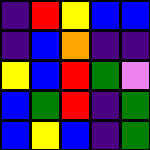[["indigo", "red", "yellow", "blue", "blue"], ["indigo", "blue", "orange", "indigo", "indigo"], ["yellow", "blue", "red", "green", "violet"], ["blue", "green", "red", "indigo", "green"], ["blue", "yellow", "blue", "indigo", "green"]]